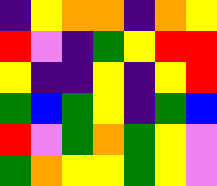[["indigo", "yellow", "orange", "orange", "indigo", "orange", "yellow"], ["red", "violet", "indigo", "green", "yellow", "red", "red"], ["yellow", "indigo", "indigo", "yellow", "indigo", "yellow", "red"], ["green", "blue", "green", "yellow", "indigo", "green", "blue"], ["red", "violet", "green", "orange", "green", "yellow", "violet"], ["green", "orange", "yellow", "yellow", "green", "yellow", "violet"]]